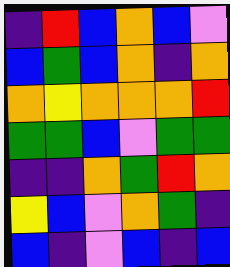[["indigo", "red", "blue", "orange", "blue", "violet"], ["blue", "green", "blue", "orange", "indigo", "orange"], ["orange", "yellow", "orange", "orange", "orange", "red"], ["green", "green", "blue", "violet", "green", "green"], ["indigo", "indigo", "orange", "green", "red", "orange"], ["yellow", "blue", "violet", "orange", "green", "indigo"], ["blue", "indigo", "violet", "blue", "indigo", "blue"]]